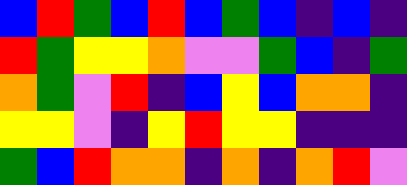[["blue", "red", "green", "blue", "red", "blue", "green", "blue", "indigo", "blue", "indigo"], ["red", "green", "yellow", "yellow", "orange", "violet", "violet", "green", "blue", "indigo", "green"], ["orange", "green", "violet", "red", "indigo", "blue", "yellow", "blue", "orange", "orange", "indigo"], ["yellow", "yellow", "violet", "indigo", "yellow", "red", "yellow", "yellow", "indigo", "indigo", "indigo"], ["green", "blue", "red", "orange", "orange", "indigo", "orange", "indigo", "orange", "red", "violet"]]